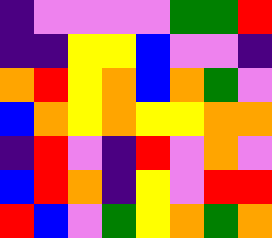[["indigo", "violet", "violet", "violet", "violet", "green", "green", "red"], ["indigo", "indigo", "yellow", "yellow", "blue", "violet", "violet", "indigo"], ["orange", "red", "yellow", "orange", "blue", "orange", "green", "violet"], ["blue", "orange", "yellow", "orange", "yellow", "yellow", "orange", "orange"], ["indigo", "red", "violet", "indigo", "red", "violet", "orange", "violet"], ["blue", "red", "orange", "indigo", "yellow", "violet", "red", "red"], ["red", "blue", "violet", "green", "yellow", "orange", "green", "orange"]]